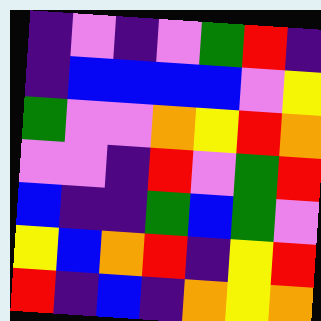[["indigo", "violet", "indigo", "violet", "green", "red", "indigo"], ["indigo", "blue", "blue", "blue", "blue", "violet", "yellow"], ["green", "violet", "violet", "orange", "yellow", "red", "orange"], ["violet", "violet", "indigo", "red", "violet", "green", "red"], ["blue", "indigo", "indigo", "green", "blue", "green", "violet"], ["yellow", "blue", "orange", "red", "indigo", "yellow", "red"], ["red", "indigo", "blue", "indigo", "orange", "yellow", "orange"]]